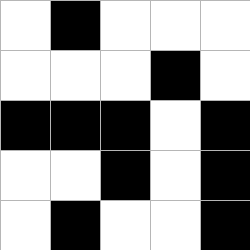[["white", "black", "white", "white", "white"], ["white", "white", "white", "black", "white"], ["black", "black", "black", "white", "black"], ["white", "white", "black", "white", "black"], ["white", "black", "white", "white", "black"]]